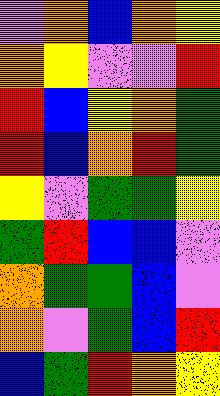[["violet", "orange", "blue", "orange", "yellow"], ["orange", "yellow", "violet", "violet", "red"], ["red", "blue", "yellow", "orange", "green"], ["red", "blue", "orange", "red", "green"], ["yellow", "violet", "green", "green", "yellow"], ["green", "red", "blue", "blue", "violet"], ["orange", "green", "green", "blue", "violet"], ["orange", "violet", "green", "blue", "red"], ["blue", "green", "red", "orange", "yellow"]]